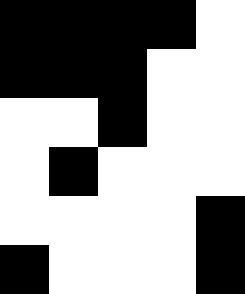[["black", "black", "black", "black", "white"], ["black", "black", "black", "white", "white"], ["white", "white", "black", "white", "white"], ["white", "black", "white", "white", "white"], ["white", "white", "white", "white", "black"], ["black", "white", "white", "white", "black"]]